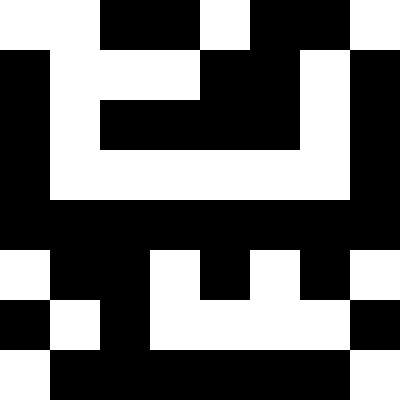[["white", "white", "black", "black", "white", "black", "black", "white"], ["black", "white", "white", "white", "black", "black", "white", "black"], ["black", "white", "black", "black", "black", "black", "white", "black"], ["black", "white", "white", "white", "white", "white", "white", "black"], ["black", "black", "black", "black", "black", "black", "black", "black"], ["white", "black", "black", "white", "black", "white", "black", "white"], ["black", "white", "black", "white", "white", "white", "white", "black"], ["white", "black", "black", "black", "black", "black", "black", "white"]]